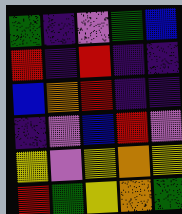[["green", "indigo", "violet", "green", "blue"], ["red", "indigo", "red", "indigo", "indigo"], ["blue", "orange", "red", "indigo", "indigo"], ["indigo", "violet", "blue", "red", "violet"], ["yellow", "violet", "yellow", "orange", "yellow"], ["red", "green", "yellow", "orange", "green"]]